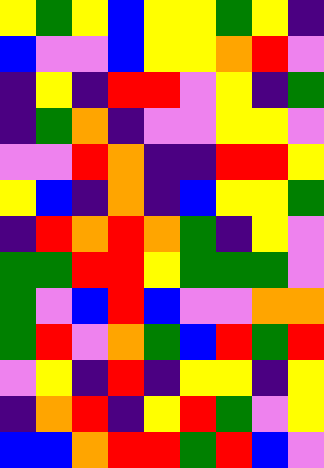[["yellow", "green", "yellow", "blue", "yellow", "yellow", "green", "yellow", "indigo"], ["blue", "violet", "violet", "blue", "yellow", "yellow", "orange", "red", "violet"], ["indigo", "yellow", "indigo", "red", "red", "violet", "yellow", "indigo", "green"], ["indigo", "green", "orange", "indigo", "violet", "violet", "yellow", "yellow", "violet"], ["violet", "violet", "red", "orange", "indigo", "indigo", "red", "red", "yellow"], ["yellow", "blue", "indigo", "orange", "indigo", "blue", "yellow", "yellow", "green"], ["indigo", "red", "orange", "red", "orange", "green", "indigo", "yellow", "violet"], ["green", "green", "red", "red", "yellow", "green", "green", "green", "violet"], ["green", "violet", "blue", "red", "blue", "violet", "violet", "orange", "orange"], ["green", "red", "violet", "orange", "green", "blue", "red", "green", "red"], ["violet", "yellow", "indigo", "red", "indigo", "yellow", "yellow", "indigo", "yellow"], ["indigo", "orange", "red", "indigo", "yellow", "red", "green", "violet", "yellow"], ["blue", "blue", "orange", "red", "red", "green", "red", "blue", "violet"]]